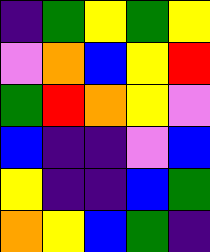[["indigo", "green", "yellow", "green", "yellow"], ["violet", "orange", "blue", "yellow", "red"], ["green", "red", "orange", "yellow", "violet"], ["blue", "indigo", "indigo", "violet", "blue"], ["yellow", "indigo", "indigo", "blue", "green"], ["orange", "yellow", "blue", "green", "indigo"]]